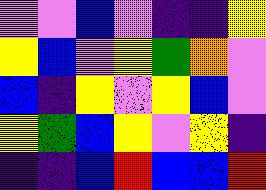[["violet", "violet", "blue", "violet", "indigo", "indigo", "yellow"], ["yellow", "blue", "violet", "yellow", "green", "orange", "violet"], ["blue", "indigo", "yellow", "violet", "yellow", "blue", "violet"], ["yellow", "green", "blue", "yellow", "violet", "yellow", "indigo"], ["indigo", "indigo", "blue", "red", "blue", "blue", "red"]]